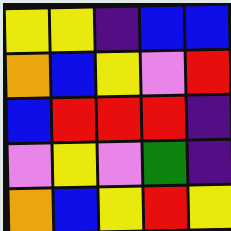[["yellow", "yellow", "indigo", "blue", "blue"], ["orange", "blue", "yellow", "violet", "red"], ["blue", "red", "red", "red", "indigo"], ["violet", "yellow", "violet", "green", "indigo"], ["orange", "blue", "yellow", "red", "yellow"]]